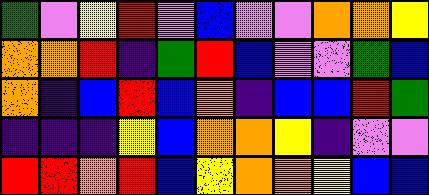[["green", "violet", "yellow", "red", "violet", "blue", "violet", "violet", "orange", "orange", "yellow"], ["orange", "orange", "red", "indigo", "green", "red", "blue", "violet", "violet", "green", "blue"], ["orange", "indigo", "blue", "red", "blue", "orange", "indigo", "blue", "blue", "red", "green"], ["indigo", "indigo", "indigo", "yellow", "blue", "orange", "orange", "yellow", "indigo", "violet", "violet"], ["red", "red", "orange", "red", "blue", "yellow", "orange", "orange", "yellow", "blue", "blue"]]